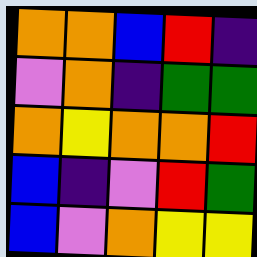[["orange", "orange", "blue", "red", "indigo"], ["violet", "orange", "indigo", "green", "green"], ["orange", "yellow", "orange", "orange", "red"], ["blue", "indigo", "violet", "red", "green"], ["blue", "violet", "orange", "yellow", "yellow"]]